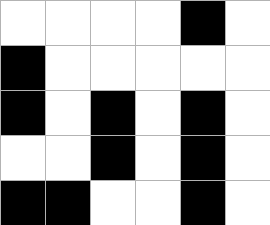[["white", "white", "white", "white", "black", "white"], ["black", "white", "white", "white", "white", "white"], ["black", "white", "black", "white", "black", "white"], ["white", "white", "black", "white", "black", "white"], ["black", "black", "white", "white", "black", "white"]]